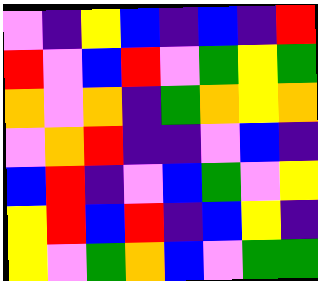[["violet", "indigo", "yellow", "blue", "indigo", "blue", "indigo", "red"], ["red", "violet", "blue", "red", "violet", "green", "yellow", "green"], ["orange", "violet", "orange", "indigo", "green", "orange", "yellow", "orange"], ["violet", "orange", "red", "indigo", "indigo", "violet", "blue", "indigo"], ["blue", "red", "indigo", "violet", "blue", "green", "violet", "yellow"], ["yellow", "red", "blue", "red", "indigo", "blue", "yellow", "indigo"], ["yellow", "violet", "green", "orange", "blue", "violet", "green", "green"]]